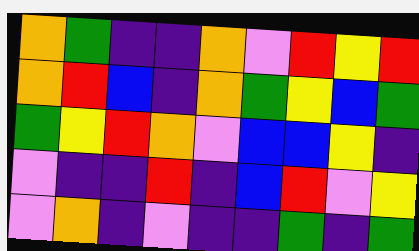[["orange", "green", "indigo", "indigo", "orange", "violet", "red", "yellow", "red"], ["orange", "red", "blue", "indigo", "orange", "green", "yellow", "blue", "green"], ["green", "yellow", "red", "orange", "violet", "blue", "blue", "yellow", "indigo"], ["violet", "indigo", "indigo", "red", "indigo", "blue", "red", "violet", "yellow"], ["violet", "orange", "indigo", "violet", "indigo", "indigo", "green", "indigo", "green"]]